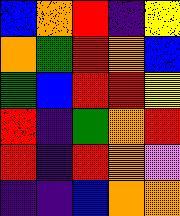[["blue", "orange", "red", "indigo", "yellow"], ["orange", "green", "red", "orange", "blue"], ["green", "blue", "red", "red", "yellow"], ["red", "indigo", "green", "orange", "red"], ["red", "indigo", "red", "orange", "violet"], ["indigo", "indigo", "blue", "orange", "orange"]]